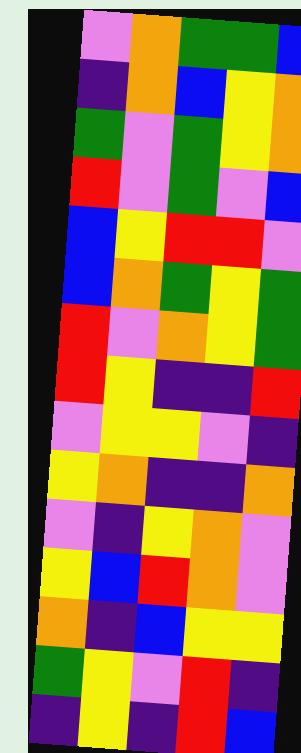[["violet", "orange", "green", "green", "blue"], ["indigo", "orange", "blue", "yellow", "orange"], ["green", "violet", "green", "yellow", "orange"], ["red", "violet", "green", "violet", "blue"], ["blue", "yellow", "red", "red", "violet"], ["blue", "orange", "green", "yellow", "green"], ["red", "violet", "orange", "yellow", "green"], ["red", "yellow", "indigo", "indigo", "red"], ["violet", "yellow", "yellow", "violet", "indigo"], ["yellow", "orange", "indigo", "indigo", "orange"], ["violet", "indigo", "yellow", "orange", "violet"], ["yellow", "blue", "red", "orange", "violet"], ["orange", "indigo", "blue", "yellow", "yellow"], ["green", "yellow", "violet", "red", "indigo"], ["indigo", "yellow", "indigo", "red", "blue"]]